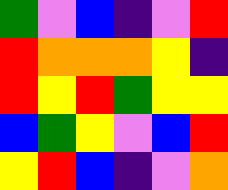[["green", "violet", "blue", "indigo", "violet", "red"], ["red", "orange", "orange", "orange", "yellow", "indigo"], ["red", "yellow", "red", "green", "yellow", "yellow"], ["blue", "green", "yellow", "violet", "blue", "red"], ["yellow", "red", "blue", "indigo", "violet", "orange"]]